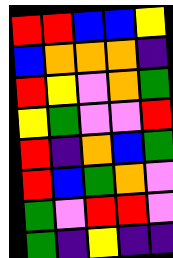[["red", "red", "blue", "blue", "yellow"], ["blue", "orange", "orange", "orange", "indigo"], ["red", "yellow", "violet", "orange", "green"], ["yellow", "green", "violet", "violet", "red"], ["red", "indigo", "orange", "blue", "green"], ["red", "blue", "green", "orange", "violet"], ["green", "violet", "red", "red", "violet"], ["green", "indigo", "yellow", "indigo", "indigo"]]